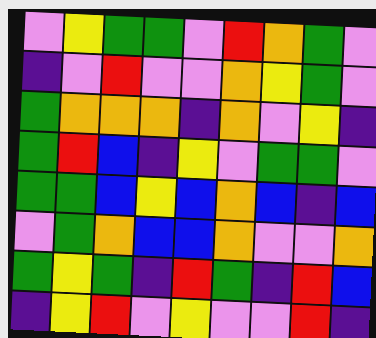[["violet", "yellow", "green", "green", "violet", "red", "orange", "green", "violet"], ["indigo", "violet", "red", "violet", "violet", "orange", "yellow", "green", "violet"], ["green", "orange", "orange", "orange", "indigo", "orange", "violet", "yellow", "indigo"], ["green", "red", "blue", "indigo", "yellow", "violet", "green", "green", "violet"], ["green", "green", "blue", "yellow", "blue", "orange", "blue", "indigo", "blue"], ["violet", "green", "orange", "blue", "blue", "orange", "violet", "violet", "orange"], ["green", "yellow", "green", "indigo", "red", "green", "indigo", "red", "blue"], ["indigo", "yellow", "red", "violet", "yellow", "violet", "violet", "red", "indigo"]]